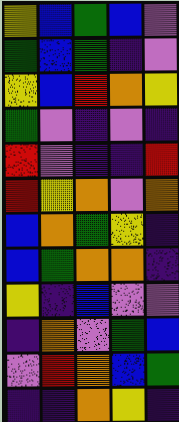[["yellow", "blue", "green", "blue", "violet"], ["green", "blue", "green", "indigo", "violet"], ["yellow", "blue", "red", "orange", "yellow"], ["green", "violet", "indigo", "violet", "indigo"], ["red", "violet", "indigo", "indigo", "red"], ["red", "yellow", "orange", "violet", "orange"], ["blue", "orange", "green", "yellow", "indigo"], ["blue", "green", "orange", "orange", "indigo"], ["yellow", "indigo", "blue", "violet", "violet"], ["indigo", "orange", "violet", "green", "blue"], ["violet", "red", "orange", "blue", "green"], ["indigo", "indigo", "orange", "yellow", "indigo"]]